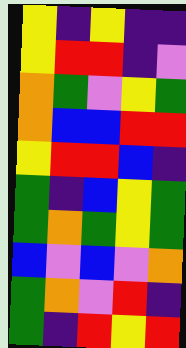[["yellow", "indigo", "yellow", "indigo", "indigo"], ["yellow", "red", "red", "indigo", "violet"], ["orange", "green", "violet", "yellow", "green"], ["orange", "blue", "blue", "red", "red"], ["yellow", "red", "red", "blue", "indigo"], ["green", "indigo", "blue", "yellow", "green"], ["green", "orange", "green", "yellow", "green"], ["blue", "violet", "blue", "violet", "orange"], ["green", "orange", "violet", "red", "indigo"], ["green", "indigo", "red", "yellow", "red"]]